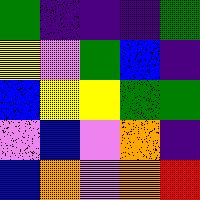[["green", "indigo", "indigo", "indigo", "green"], ["yellow", "violet", "green", "blue", "indigo"], ["blue", "yellow", "yellow", "green", "green"], ["violet", "blue", "violet", "orange", "indigo"], ["blue", "orange", "violet", "orange", "red"]]